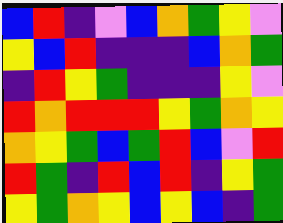[["blue", "red", "indigo", "violet", "blue", "orange", "green", "yellow", "violet"], ["yellow", "blue", "red", "indigo", "indigo", "indigo", "blue", "orange", "green"], ["indigo", "red", "yellow", "green", "indigo", "indigo", "indigo", "yellow", "violet"], ["red", "orange", "red", "red", "red", "yellow", "green", "orange", "yellow"], ["orange", "yellow", "green", "blue", "green", "red", "blue", "violet", "red"], ["red", "green", "indigo", "red", "blue", "red", "indigo", "yellow", "green"], ["yellow", "green", "orange", "yellow", "blue", "yellow", "blue", "indigo", "green"]]